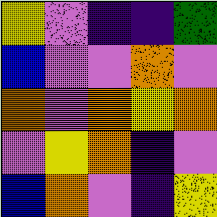[["yellow", "violet", "indigo", "indigo", "green"], ["blue", "violet", "violet", "orange", "violet"], ["orange", "violet", "orange", "yellow", "orange"], ["violet", "yellow", "orange", "indigo", "violet"], ["blue", "orange", "violet", "indigo", "yellow"]]